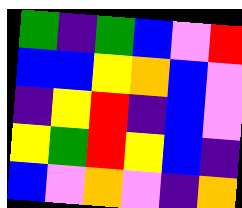[["green", "indigo", "green", "blue", "violet", "red"], ["blue", "blue", "yellow", "orange", "blue", "violet"], ["indigo", "yellow", "red", "indigo", "blue", "violet"], ["yellow", "green", "red", "yellow", "blue", "indigo"], ["blue", "violet", "orange", "violet", "indigo", "orange"]]